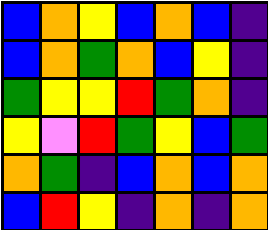[["blue", "orange", "yellow", "blue", "orange", "blue", "indigo"], ["blue", "orange", "green", "orange", "blue", "yellow", "indigo"], ["green", "yellow", "yellow", "red", "green", "orange", "indigo"], ["yellow", "violet", "red", "green", "yellow", "blue", "green"], ["orange", "green", "indigo", "blue", "orange", "blue", "orange"], ["blue", "red", "yellow", "indigo", "orange", "indigo", "orange"]]